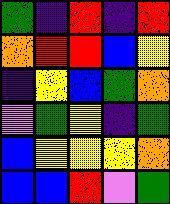[["green", "indigo", "red", "indigo", "red"], ["orange", "red", "red", "blue", "yellow"], ["indigo", "yellow", "blue", "green", "orange"], ["violet", "green", "yellow", "indigo", "green"], ["blue", "yellow", "yellow", "yellow", "orange"], ["blue", "blue", "red", "violet", "green"]]